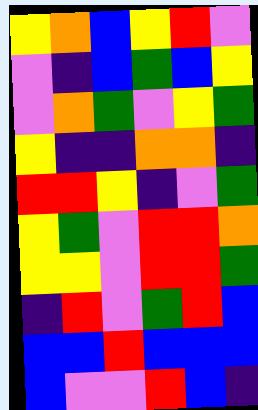[["yellow", "orange", "blue", "yellow", "red", "violet"], ["violet", "indigo", "blue", "green", "blue", "yellow"], ["violet", "orange", "green", "violet", "yellow", "green"], ["yellow", "indigo", "indigo", "orange", "orange", "indigo"], ["red", "red", "yellow", "indigo", "violet", "green"], ["yellow", "green", "violet", "red", "red", "orange"], ["yellow", "yellow", "violet", "red", "red", "green"], ["indigo", "red", "violet", "green", "red", "blue"], ["blue", "blue", "red", "blue", "blue", "blue"], ["blue", "violet", "violet", "red", "blue", "indigo"]]